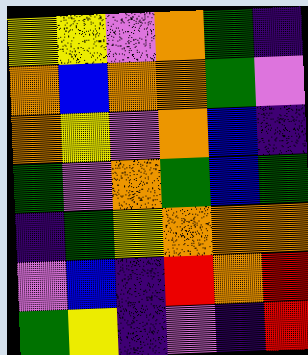[["yellow", "yellow", "violet", "orange", "green", "indigo"], ["orange", "blue", "orange", "orange", "green", "violet"], ["orange", "yellow", "violet", "orange", "blue", "indigo"], ["green", "violet", "orange", "green", "blue", "green"], ["indigo", "green", "yellow", "orange", "orange", "orange"], ["violet", "blue", "indigo", "red", "orange", "red"], ["green", "yellow", "indigo", "violet", "indigo", "red"]]